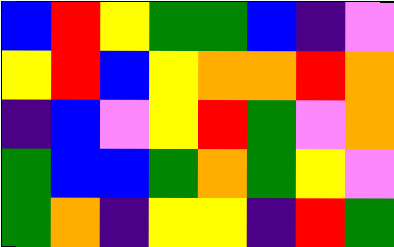[["blue", "red", "yellow", "green", "green", "blue", "indigo", "violet"], ["yellow", "red", "blue", "yellow", "orange", "orange", "red", "orange"], ["indigo", "blue", "violet", "yellow", "red", "green", "violet", "orange"], ["green", "blue", "blue", "green", "orange", "green", "yellow", "violet"], ["green", "orange", "indigo", "yellow", "yellow", "indigo", "red", "green"]]